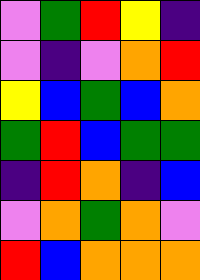[["violet", "green", "red", "yellow", "indigo"], ["violet", "indigo", "violet", "orange", "red"], ["yellow", "blue", "green", "blue", "orange"], ["green", "red", "blue", "green", "green"], ["indigo", "red", "orange", "indigo", "blue"], ["violet", "orange", "green", "orange", "violet"], ["red", "blue", "orange", "orange", "orange"]]